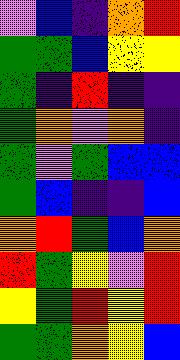[["violet", "blue", "indigo", "orange", "red"], ["green", "green", "blue", "yellow", "yellow"], ["green", "indigo", "red", "indigo", "indigo"], ["green", "orange", "violet", "orange", "indigo"], ["green", "violet", "green", "blue", "blue"], ["green", "blue", "indigo", "indigo", "blue"], ["orange", "red", "green", "blue", "orange"], ["red", "green", "yellow", "violet", "red"], ["yellow", "green", "red", "yellow", "red"], ["green", "green", "orange", "yellow", "blue"]]